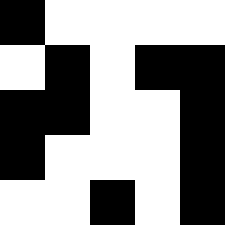[["black", "white", "white", "white", "white"], ["white", "black", "white", "black", "black"], ["black", "black", "white", "white", "black"], ["black", "white", "white", "white", "black"], ["white", "white", "black", "white", "black"]]